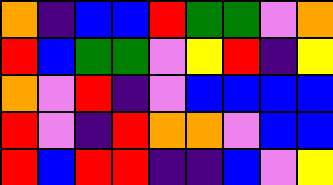[["orange", "indigo", "blue", "blue", "red", "green", "green", "violet", "orange"], ["red", "blue", "green", "green", "violet", "yellow", "red", "indigo", "yellow"], ["orange", "violet", "red", "indigo", "violet", "blue", "blue", "blue", "blue"], ["red", "violet", "indigo", "red", "orange", "orange", "violet", "blue", "blue"], ["red", "blue", "red", "red", "indigo", "indigo", "blue", "violet", "yellow"]]